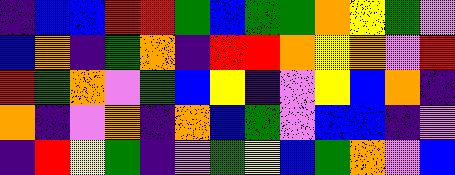[["indigo", "blue", "blue", "red", "red", "green", "blue", "green", "green", "orange", "yellow", "green", "violet"], ["blue", "orange", "indigo", "green", "orange", "indigo", "red", "red", "orange", "yellow", "orange", "violet", "red"], ["red", "green", "orange", "violet", "green", "blue", "yellow", "indigo", "violet", "yellow", "blue", "orange", "indigo"], ["orange", "indigo", "violet", "orange", "indigo", "orange", "blue", "green", "violet", "blue", "blue", "indigo", "violet"], ["indigo", "red", "yellow", "green", "indigo", "violet", "green", "yellow", "blue", "green", "orange", "violet", "blue"]]